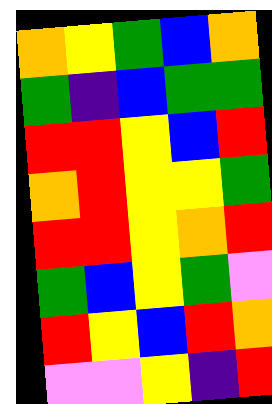[["orange", "yellow", "green", "blue", "orange"], ["green", "indigo", "blue", "green", "green"], ["red", "red", "yellow", "blue", "red"], ["orange", "red", "yellow", "yellow", "green"], ["red", "red", "yellow", "orange", "red"], ["green", "blue", "yellow", "green", "violet"], ["red", "yellow", "blue", "red", "orange"], ["violet", "violet", "yellow", "indigo", "red"]]